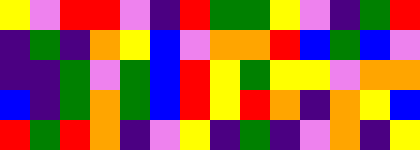[["yellow", "violet", "red", "red", "violet", "indigo", "red", "green", "green", "yellow", "violet", "indigo", "green", "red"], ["indigo", "green", "indigo", "orange", "yellow", "blue", "violet", "orange", "orange", "red", "blue", "green", "blue", "violet"], ["indigo", "indigo", "green", "violet", "green", "blue", "red", "yellow", "green", "yellow", "yellow", "violet", "orange", "orange"], ["blue", "indigo", "green", "orange", "green", "blue", "red", "yellow", "red", "orange", "indigo", "orange", "yellow", "blue"], ["red", "green", "red", "orange", "indigo", "violet", "yellow", "indigo", "green", "indigo", "violet", "orange", "indigo", "yellow"]]